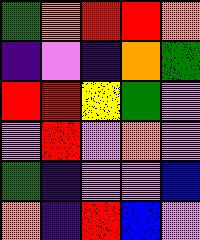[["green", "orange", "red", "red", "orange"], ["indigo", "violet", "indigo", "orange", "green"], ["red", "red", "yellow", "green", "violet"], ["violet", "red", "violet", "orange", "violet"], ["green", "indigo", "violet", "violet", "blue"], ["orange", "indigo", "red", "blue", "violet"]]